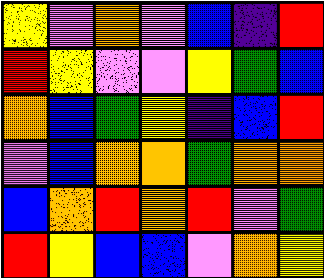[["yellow", "violet", "orange", "violet", "blue", "indigo", "red"], ["red", "yellow", "violet", "violet", "yellow", "green", "blue"], ["orange", "blue", "green", "yellow", "indigo", "blue", "red"], ["violet", "blue", "orange", "orange", "green", "orange", "orange"], ["blue", "orange", "red", "orange", "red", "violet", "green"], ["red", "yellow", "blue", "blue", "violet", "orange", "yellow"]]